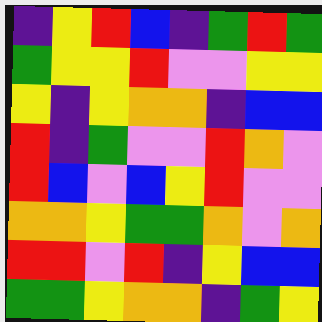[["indigo", "yellow", "red", "blue", "indigo", "green", "red", "green"], ["green", "yellow", "yellow", "red", "violet", "violet", "yellow", "yellow"], ["yellow", "indigo", "yellow", "orange", "orange", "indigo", "blue", "blue"], ["red", "indigo", "green", "violet", "violet", "red", "orange", "violet"], ["red", "blue", "violet", "blue", "yellow", "red", "violet", "violet"], ["orange", "orange", "yellow", "green", "green", "orange", "violet", "orange"], ["red", "red", "violet", "red", "indigo", "yellow", "blue", "blue"], ["green", "green", "yellow", "orange", "orange", "indigo", "green", "yellow"]]